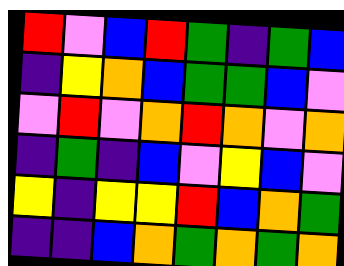[["red", "violet", "blue", "red", "green", "indigo", "green", "blue"], ["indigo", "yellow", "orange", "blue", "green", "green", "blue", "violet"], ["violet", "red", "violet", "orange", "red", "orange", "violet", "orange"], ["indigo", "green", "indigo", "blue", "violet", "yellow", "blue", "violet"], ["yellow", "indigo", "yellow", "yellow", "red", "blue", "orange", "green"], ["indigo", "indigo", "blue", "orange", "green", "orange", "green", "orange"]]